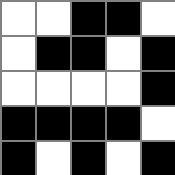[["white", "white", "black", "black", "white"], ["white", "black", "black", "white", "black"], ["white", "white", "white", "white", "black"], ["black", "black", "black", "black", "white"], ["black", "white", "black", "white", "black"]]